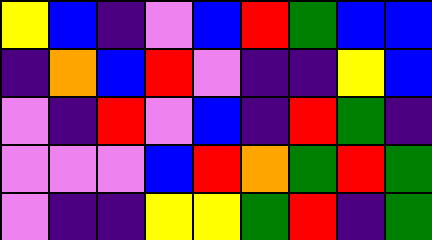[["yellow", "blue", "indigo", "violet", "blue", "red", "green", "blue", "blue"], ["indigo", "orange", "blue", "red", "violet", "indigo", "indigo", "yellow", "blue"], ["violet", "indigo", "red", "violet", "blue", "indigo", "red", "green", "indigo"], ["violet", "violet", "violet", "blue", "red", "orange", "green", "red", "green"], ["violet", "indigo", "indigo", "yellow", "yellow", "green", "red", "indigo", "green"]]